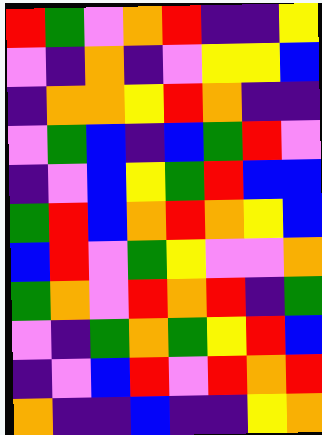[["red", "green", "violet", "orange", "red", "indigo", "indigo", "yellow"], ["violet", "indigo", "orange", "indigo", "violet", "yellow", "yellow", "blue"], ["indigo", "orange", "orange", "yellow", "red", "orange", "indigo", "indigo"], ["violet", "green", "blue", "indigo", "blue", "green", "red", "violet"], ["indigo", "violet", "blue", "yellow", "green", "red", "blue", "blue"], ["green", "red", "blue", "orange", "red", "orange", "yellow", "blue"], ["blue", "red", "violet", "green", "yellow", "violet", "violet", "orange"], ["green", "orange", "violet", "red", "orange", "red", "indigo", "green"], ["violet", "indigo", "green", "orange", "green", "yellow", "red", "blue"], ["indigo", "violet", "blue", "red", "violet", "red", "orange", "red"], ["orange", "indigo", "indigo", "blue", "indigo", "indigo", "yellow", "orange"]]